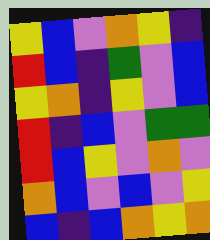[["yellow", "blue", "violet", "orange", "yellow", "indigo"], ["red", "blue", "indigo", "green", "violet", "blue"], ["yellow", "orange", "indigo", "yellow", "violet", "blue"], ["red", "indigo", "blue", "violet", "green", "green"], ["red", "blue", "yellow", "violet", "orange", "violet"], ["orange", "blue", "violet", "blue", "violet", "yellow"], ["blue", "indigo", "blue", "orange", "yellow", "orange"]]